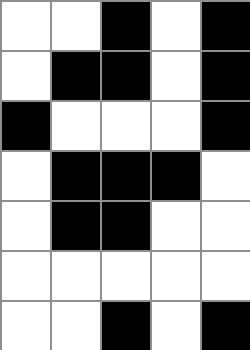[["white", "white", "black", "white", "black"], ["white", "black", "black", "white", "black"], ["black", "white", "white", "white", "black"], ["white", "black", "black", "black", "white"], ["white", "black", "black", "white", "white"], ["white", "white", "white", "white", "white"], ["white", "white", "black", "white", "black"]]